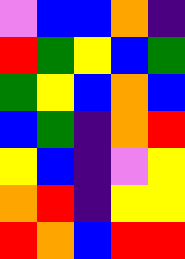[["violet", "blue", "blue", "orange", "indigo"], ["red", "green", "yellow", "blue", "green"], ["green", "yellow", "blue", "orange", "blue"], ["blue", "green", "indigo", "orange", "red"], ["yellow", "blue", "indigo", "violet", "yellow"], ["orange", "red", "indigo", "yellow", "yellow"], ["red", "orange", "blue", "red", "red"]]